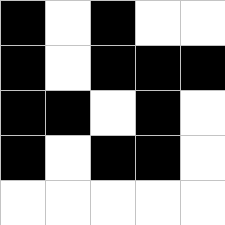[["black", "white", "black", "white", "white"], ["black", "white", "black", "black", "black"], ["black", "black", "white", "black", "white"], ["black", "white", "black", "black", "white"], ["white", "white", "white", "white", "white"]]